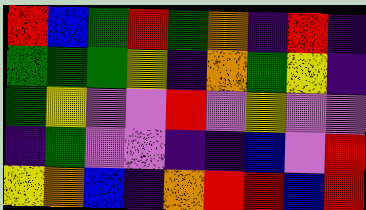[["red", "blue", "green", "red", "green", "orange", "indigo", "red", "indigo"], ["green", "green", "green", "yellow", "indigo", "orange", "green", "yellow", "indigo"], ["green", "yellow", "violet", "violet", "red", "violet", "yellow", "violet", "violet"], ["indigo", "green", "violet", "violet", "indigo", "indigo", "blue", "violet", "red"], ["yellow", "orange", "blue", "indigo", "orange", "red", "red", "blue", "red"]]